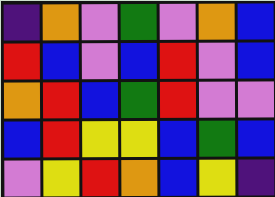[["indigo", "orange", "violet", "green", "violet", "orange", "blue"], ["red", "blue", "violet", "blue", "red", "violet", "blue"], ["orange", "red", "blue", "green", "red", "violet", "violet"], ["blue", "red", "yellow", "yellow", "blue", "green", "blue"], ["violet", "yellow", "red", "orange", "blue", "yellow", "indigo"]]